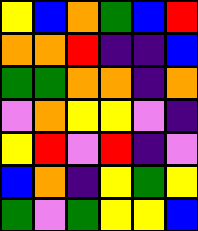[["yellow", "blue", "orange", "green", "blue", "red"], ["orange", "orange", "red", "indigo", "indigo", "blue"], ["green", "green", "orange", "orange", "indigo", "orange"], ["violet", "orange", "yellow", "yellow", "violet", "indigo"], ["yellow", "red", "violet", "red", "indigo", "violet"], ["blue", "orange", "indigo", "yellow", "green", "yellow"], ["green", "violet", "green", "yellow", "yellow", "blue"]]